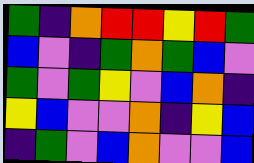[["green", "indigo", "orange", "red", "red", "yellow", "red", "green"], ["blue", "violet", "indigo", "green", "orange", "green", "blue", "violet"], ["green", "violet", "green", "yellow", "violet", "blue", "orange", "indigo"], ["yellow", "blue", "violet", "violet", "orange", "indigo", "yellow", "blue"], ["indigo", "green", "violet", "blue", "orange", "violet", "violet", "blue"]]